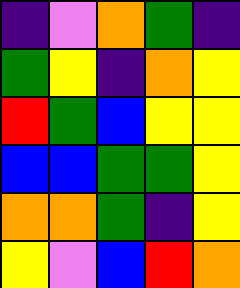[["indigo", "violet", "orange", "green", "indigo"], ["green", "yellow", "indigo", "orange", "yellow"], ["red", "green", "blue", "yellow", "yellow"], ["blue", "blue", "green", "green", "yellow"], ["orange", "orange", "green", "indigo", "yellow"], ["yellow", "violet", "blue", "red", "orange"]]